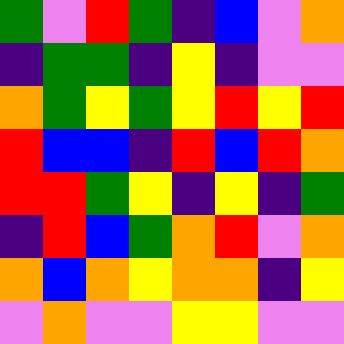[["green", "violet", "red", "green", "indigo", "blue", "violet", "orange"], ["indigo", "green", "green", "indigo", "yellow", "indigo", "violet", "violet"], ["orange", "green", "yellow", "green", "yellow", "red", "yellow", "red"], ["red", "blue", "blue", "indigo", "red", "blue", "red", "orange"], ["red", "red", "green", "yellow", "indigo", "yellow", "indigo", "green"], ["indigo", "red", "blue", "green", "orange", "red", "violet", "orange"], ["orange", "blue", "orange", "yellow", "orange", "orange", "indigo", "yellow"], ["violet", "orange", "violet", "violet", "yellow", "yellow", "violet", "violet"]]